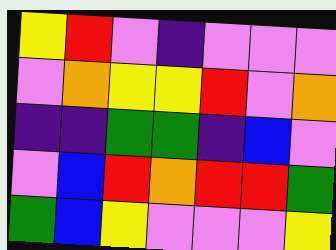[["yellow", "red", "violet", "indigo", "violet", "violet", "violet"], ["violet", "orange", "yellow", "yellow", "red", "violet", "orange"], ["indigo", "indigo", "green", "green", "indigo", "blue", "violet"], ["violet", "blue", "red", "orange", "red", "red", "green"], ["green", "blue", "yellow", "violet", "violet", "violet", "yellow"]]